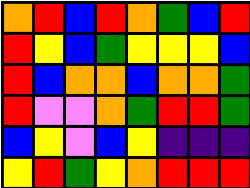[["orange", "red", "blue", "red", "orange", "green", "blue", "red"], ["red", "yellow", "blue", "green", "yellow", "yellow", "yellow", "blue"], ["red", "blue", "orange", "orange", "blue", "orange", "orange", "green"], ["red", "violet", "violet", "orange", "green", "red", "red", "green"], ["blue", "yellow", "violet", "blue", "yellow", "indigo", "indigo", "indigo"], ["yellow", "red", "green", "yellow", "orange", "red", "red", "red"]]